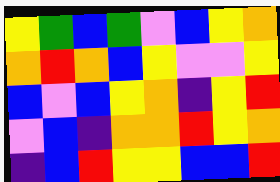[["yellow", "green", "blue", "green", "violet", "blue", "yellow", "orange"], ["orange", "red", "orange", "blue", "yellow", "violet", "violet", "yellow"], ["blue", "violet", "blue", "yellow", "orange", "indigo", "yellow", "red"], ["violet", "blue", "indigo", "orange", "orange", "red", "yellow", "orange"], ["indigo", "blue", "red", "yellow", "yellow", "blue", "blue", "red"]]